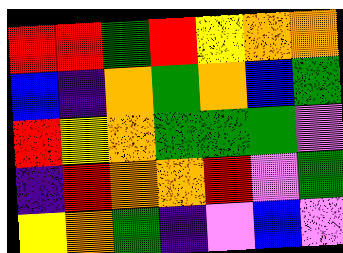[["red", "red", "green", "red", "yellow", "orange", "orange"], ["blue", "indigo", "orange", "green", "orange", "blue", "green"], ["red", "yellow", "orange", "green", "green", "green", "violet"], ["indigo", "red", "orange", "orange", "red", "violet", "green"], ["yellow", "orange", "green", "indigo", "violet", "blue", "violet"]]